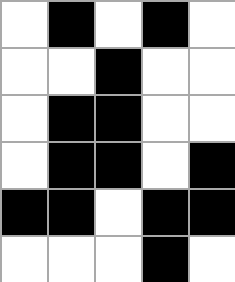[["white", "black", "white", "black", "white"], ["white", "white", "black", "white", "white"], ["white", "black", "black", "white", "white"], ["white", "black", "black", "white", "black"], ["black", "black", "white", "black", "black"], ["white", "white", "white", "black", "white"]]